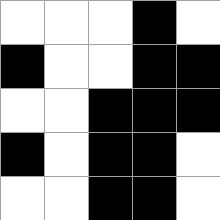[["white", "white", "white", "black", "white"], ["black", "white", "white", "black", "black"], ["white", "white", "black", "black", "black"], ["black", "white", "black", "black", "white"], ["white", "white", "black", "black", "white"]]